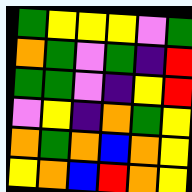[["green", "yellow", "yellow", "yellow", "violet", "green"], ["orange", "green", "violet", "green", "indigo", "red"], ["green", "green", "violet", "indigo", "yellow", "red"], ["violet", "yellow", "indigo", "orange", "green", "yellow"], ["orange", "green", "orange", "blue", "orange", "yellow"], ["yellow", "orange", "blue", "red", "orange", "yellow"]]